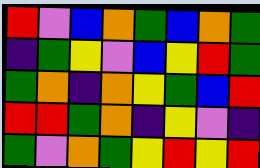[["red", "violet", "blue", "orange", "green", "blue", "orange", "green"], ["indigo", "green", "yellow", "violet", "blue", "yellow", "red", "green"], ["green", "orange", "indigo", "orange", "yellow", "green", "blue", "red"], ["red", "red", "green", "orange", "indigo", "yellow", "violet", "indigo"], ["green", "violet", "orange", "green", "yellow", "red", "yellow", "red"]]